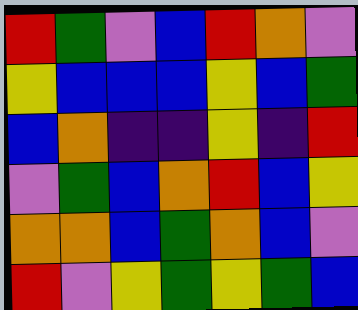[["red", "green", "violet", "blue", "red", "orange", "violet"], ["yellow", "blue", "blue", "blue", "yellow", "blue", "green"], ["blue", "orange", "indigo", "indigo", "yellow", "indigo", "red"], ["violet", "green", "blue", "orange", "red", "blue", "yellow"], ["orange", "orange", "blue", "green", "orange", "blue", "violet"], ["red", "violet", "yellow", "green", "yellow", "green", "blue"]]